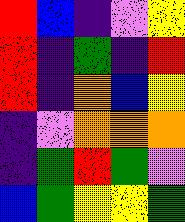[["red", "blue", "indigo", "violet", "yellow"], ["red", "indigo", "green", "indigo", "red"], ["red", "indigo", "orange", "blue", "yellow"], ["indigo", "violet", "orange", "orange", "orange"], ["indigo", "green", "red", "green", "violet"], ["blue", "green", "yellow", "yellow", "green"]]